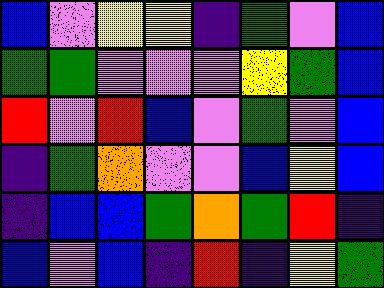[["blue", "violet", "yellow", "yellow", "indigo", "green", "violet", "blue"], ["green", "green", "violet", "violet", "violet", "yellow", "green", "blue"], ["red", "violet", "red", "blue", "violet", "green", "violet", "blue"], ["indigo", "green", "orange", "violet", "violet", "blue", "yellow", "blue"], ["indigo", "blue", "blue", "green", "orange", "green", "red", "indigo"], ["blue", "violet", "blue", "indigo", "red", "indigo", "yellow", "green"]]